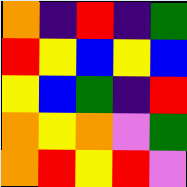[["orange", "indigo", "red", "indigo", "green"], ["red", "yellow", "blue", "yellow", "blue"], ["yellow", "blue", "green", "indigo", "red"], ["orange", "yellow", "orange", "violet", "green"], ["orange", "red", "yellow", "red", "violet"]]